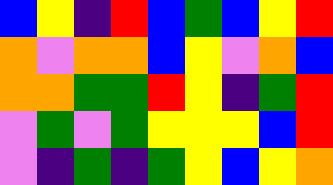[["blue", "yellow", "indigo", "red", "blue", "green", "blue", "yellow", "red"], ["orange", "violet", "orange", "orange", "blue", "yellow", "violet", "orange", "blue"], ["orange", "orange", "green", "green", "red", "yellow", "indigo", "green", "red"], ["violet", "green", "violet", "green", "yellow", "yellow", "yellow", "blue", "red"], ["violet", "indigo", "green", "indigo", "green", "yellow", "blue", "yellow", "orange"]]